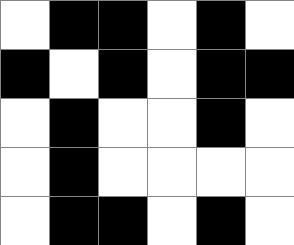[["white", "black", "black", "white", "black", "white"], ["black", "white", "black", "white", "black", "black"], ["white", "black", "white", "white", "black", "white"], ["white", "black", "white", "white", "white", "white"], ["white", "black", "black", "white", "black", "white"]]